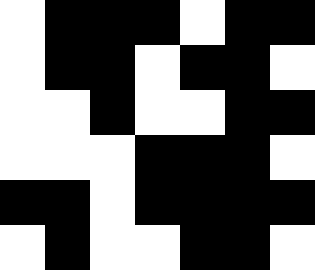[["white", "black", "black", "black", "white", "black", "black"], ["white", "black", "black", "white", "black", "black", "white"], ["white", "white", "black", "white", "white", "black", "black"], ["white", "white", "white", "black", "black", "black", "white"], ["black", "black", "white", "black", "black", "black", "black"], ["white", "black", "white", "white", "black", "black", "white"]]